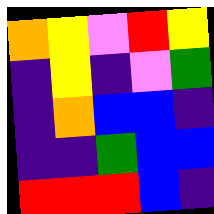[["orange", "yellow", "violet", "red", "yellow"], ["indigo", "yellow", "indigo", "violet", "green"], ["indigo", "orange", "blue", "blue", "indigo"], ["indigo", "indigo", "green", "blue", "blue"], ["red", "red", "red", "blue", "indigo"]]